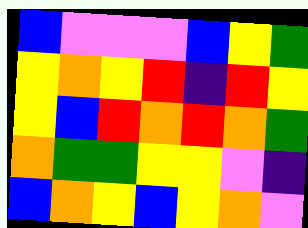[["blue", "violet", "violet", "violet", "blue", "yellow", "green"], ["yellow", "orange", "yellow", "red", "indigo", "red", "yellow"], ["yellow", "blue", "red", "orange", "red", "orange", "green"], ["orange", "green", "green", "yellow", "yellow", "violet", "indigo"], ["blue", "orange", "yellow", "blue", "yellow", "orange", "violet"]]